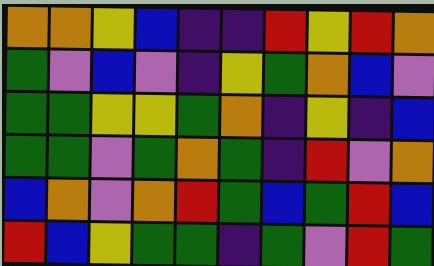[["orange", "orange", "yellow", "blue", "indigo", "indigo", "red", "yellow", "red", "orange"], ["green", "violet", "blue", "violet", "indigo", "yellow", "green", "orange", "blue", "violet"], ["green", "green", "yellow", "yellow", "green", "orange", "indigo", "yellow", "indigo", "blue"], ["green", "green", "violet", "green", "orange", "green", "indigo", "red", "violet", "orange"], ["blue", "orange", "violet", "orange", "red", "green", "blue", "green", "red", "blue"], ["red", "blue", "yellow", "green", "green", "indigo", "green", "violet", "red", "green"]]